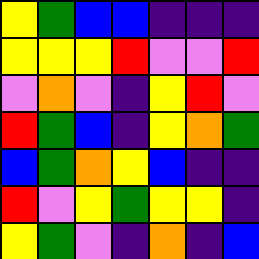[["yellow", "green", "blue", "blue", "indigo", "indigo", "indigo"], ["yellow", "yellow", "yellow", "red", "violet", "violet", "red"], ["violet", "orange", "violet", "indigo", "yellow", "red", "violet"], ["red", "green", "blue", "indigo", "yellow", "orange", "green"], ["blue", "green", "orange", "yellow", "blue", "indigo", "indigo"], ["red", "violet", "yellow", "green", "yellow", "yellow", "indigo"], ["yellow", "green", "violet", "indigo", "orange", "indigo", "blue"]]